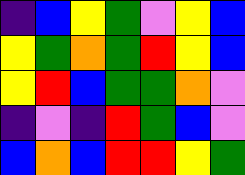[["indigo", "blue", "yellow", "green", "violet", "yellow", "blue"], ["yellow", "green", "orange", "green", "red", "yellow", "blue"], ["yellow", "red", "blue", "green", "green", "orange", "violet"], ["indigo", "violet", "indigo", "red", "green", "blue", "violet"], ["blue", "orange", "blue", "red", "red", "yellow", "green"]]